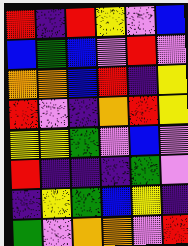[["red", "indigo", "red", "yellow", "violet", "blue"], ["blue", "green", "blue", "violet", "red", "violet"], ["orange", "orange", "blue", "red", "indigo", "yellow"], ["red", "violet", "indigo", "orange", "red", "yellow"], ["yellow", "yellow", "green", "violet", "blue", "violet"], ["red", "indigo", "indigo", "indigo", "green", "violet"], ["indigo", "yellow", "green", "blue", "yellow", "indigo"], ["green", "violet", "orange", "orange", "violet", "red"]]